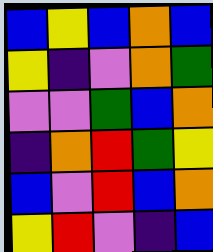[["blue", "yellow", "blue", "orange", "blue"], ["yellow", "indigo", "violet", "orange", "green"], ["violet", "violet", "green", "blue", "orange"], ["indigo", "orange", "red", "green", "yellow"], ["blue", "violet", "red", "blue", "orange"], ["yellow", "red", "violet", "indigo", "blue"]]